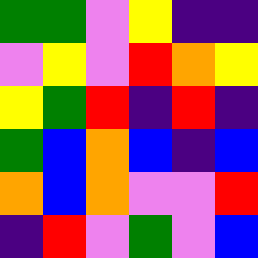[["green", "green", "violet", "yellow", "indigo", "indigo"], ["violet", "yellow", "violet", "red", "orange", "yellow"], ["yellow", "green", "red", "indigo", "red", "indigo"], ["green", "blue", "orange", "blue", "indigo", "blue"], ["orange", "blue", "orange", "violet", "violet", "red"], ["indigo", "red", "violet", "green", "violet", "blue"]]